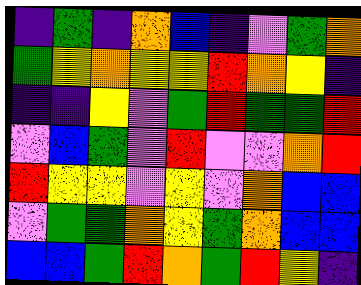[["indigo", "green", "indigo", "orange", "blue", "indigo", "violet", "green", "orange"], ["green", "yellow", "orange", "yellow", "yellow", "red", "orange", "yellow", "indigo"], ["indigo", "indigo", "yellow", "violet", "green", "red", "green", "green", "red"], ["violet", "blue", "green", "violet", "red", "violet", "violet", "orange", "red"], ["red", "yellow", "yellow", "violet", "yellow", "violet", "orange", "blue", "blue"], ["violet", "green", "green", "orange", "yellow", "green", "orange", "blue", "blue"], ["blue", "blue", "green", "red", "orange", "green", "red", "yellow", "indigo"]]